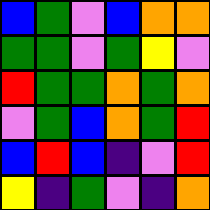[["blue", "green", "violet", "blue", "orange", "orange"], ["green", "green", "violet", "green", "yellow", "violet"], ["red", "green", "green", "orange", "green", "orange"], ["violet", "green", "blue", "orange", "green", "red"], ["blue", "red", "blue", "indigo", "violet", "red"], ["yellow", "indigo", "green", "violet", "indigo", "orange"]]